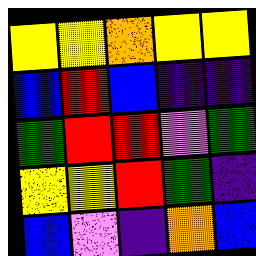[["yellow", "yellow", "orange", "yellow", "yellow"], ["blue", "red", "blue", "indigo", "indigo"], ["green", "red", "red", "violet", "green"], ["yellow", "yellow", "red", "green", "indigo"], ["blue", "violet", "indigo", "orange", "blue"]]